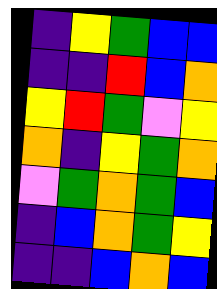[["indigo", "yellow", "green", "blue", "blue"], ["indigo", "indigo", "red", "blue", "orange"], ["yellow", "red", "green", "violet", "yellow"], ["orange", "indigo", "yellow", "green", "orange"], ["violet", "green", "orange", "green", "blue"], ["indigo", "blue", "orange", "green", "yellow"], ["indigo", "indigo", "blue", "orange", "blue"]]